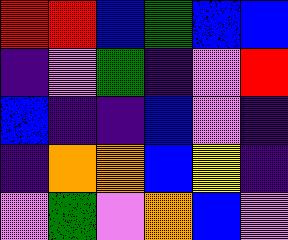[["red", "red", "blue", "green", "blue", "blue"], ["indigo", "violet", "green", "indigo", "violet", "red"], ["blue", "indigo", "indigo", "blue", "violet", "indigo"], ["indigo", "orange", "orange", "blue", "yellow", "indigo"], ["violet", "green", "violet", "orange", "blue", "violet"]]